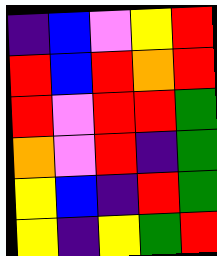[["indigo", "blue", "violet", "yellow", "red"], ["red", "blue", "red", "orange", "red"], ["red", "violet", "red", "red", "green"], ["orange", "violet", "red", "indigo", "green"], ["yellow", "blue", "indigo", "red", "green"], ["yellow", "indigo", "yellow", "green", "red"]]